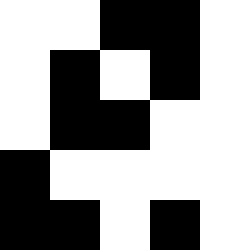[["white", "white", "black", "black", "white"], ["white", "black", "white", "black", "white"], ["white", "black", "black", "white", "white"], ["black", "white", "white", "white", "white"], ["black", "black", "white", "black", "white"]]